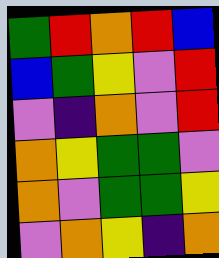[["green", "red", "orange", "red", "blue"], ["blue", "green", "yellow", "violet", "red"], ["violet", "indigo", "orange", "violet", "red"], ["orange", "yellow", "green", "green", "violet"], ["orange", "violet", "green", "green", "yellow"], ["violet", "orange", "yellow", "indigo", "orange"]]